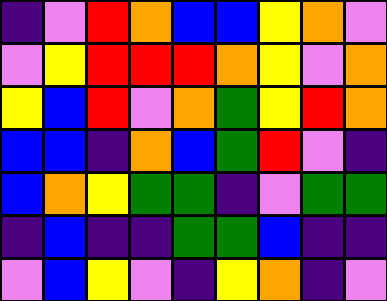[["indigo", "violet", "red", "orange", "blue", "blue", "yellow", "orange", "violet"], ["violet", "yellow", "red", "red", "red", "orange", "yellow", "violet", "orange"], ["yellow", "blue", "red", "violet", "orange", "green", "yellow", "red", "orange"], ["blue", "blue", "indigo", "orange", "blue", "green", "red", "violet", "indigo"], ["blue", "orange", "yellow", "green", "green", "indigo", "violet", "green", "green"], ["indigo", "blue", "indigo", "indigo", "green", "green", "blue", "indigo", "indigo"], ["violet", "blue", "yellow", "violet", "indigo", "yellow", "orange", "indigo", "violet"]]